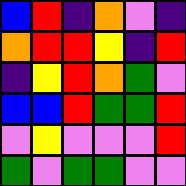[["blue", "red", "indigo", "orange", "violet", "indigo"], ["orange", "red", "red", "yellow", "indigo", "red"], ["indigo", "yellow", "red", "orange", "green", "violet"], ["blue", "blue", "red", "green", "green", "red"], ["violet", "yellow", "violet", "violet", "violet", "red"], ["green", "violet", "green", "green", "violet", "violet"]]